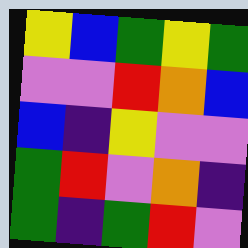[["yellow", "blue", "green", "yellow", "green"], ["violet", "violet", "red", "orange", "blue"], ["blue", "indigo", "yellow", "violet", "violet"], ["green", "red", "violet", "orange", "indigo"], ["green", "indigo", "green", "red", "violet"]]